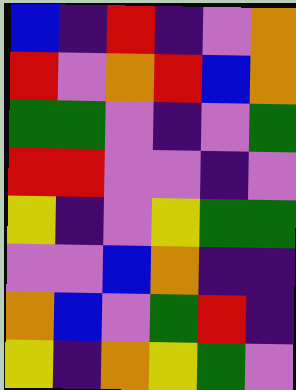[["blue", "indigo", "red", "indigo", "violet", "orange"], ["red", "violet", "orange", "red", "blue", "orange"], ["green", "green", "violet", "indigo", "violet", "green"], ["red", "red", "violet", "violet", "indigo", "violet"], ["yellow", "indigo", "violet", "yellow", "green", "green"], ["violet", "violet", "blue", "orange", "indigo", "indigo"], ["orange", "blue", "violet", "green", "red", "indigo"], ["yellow", "indigo", "orange", "yellow", "green", "violet"]]